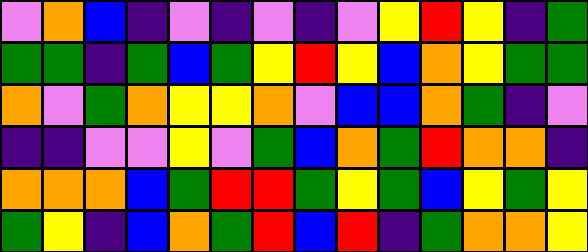[["violet", "orange", "blue", "indigo", "violet", "indigo", "violet", "indigo", "violet", "yellow", "red", "yellow", "indigo", "green"], ["green", "green", "indigo", "green", "blue", "green", "yellow", "red", "yellow", "blue", "orange", "yellow", "green", "green"], ["orange", "violet", "green", "orange", "yellow", "yellow", "orange", "violet", "blue", "blue", "orange", "green", "indigo", "violet"], ["indigo", "indigo", "violet", "violet", "yellow", "violet", "green", "blue", "orange", "green", "red", "orange", "orange", "indigo"], ["orange", "orange", "orange", "blue", "green", "red", "red", "green", "yellow", "green", "blue", "yellow", "green", "yellow"], ["green", "yellow", "indigo", "blue", "orange", "green", "red", "blue", "red", "indigo", "green", "orange", "orange", "yellow"]]